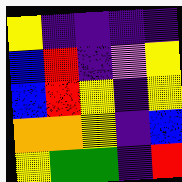[["yellow", "indigo", "indigo", "indigo", "indigo"], ["blue", "red", "indigo", "violet", "yellow"], ["blue", "red", "yellow", "indigo", "yellow"], ["orange", "orange", "yellow", "indigo", "blue"], ["yellow", "green", "green", "indigo", "red"]]